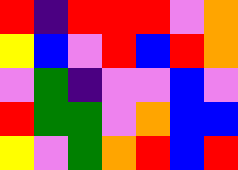[["red", "indigo", "red", "red", "red", "violet", "orange"], ["yellow", "blue", "violet", "red", "blue", "red", "orange"], ["violet", "green", "indigo", "violet", "violet", "blue", "violet"], ["red", "green", "green", "violet", "orange", "blue", "blue"], ["yellow", "violet", "green", "orange", "red", "blue", "red"]]